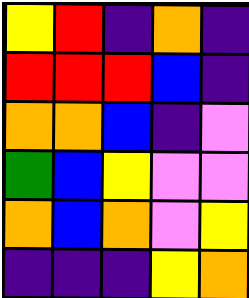[["yellow", "red", "indigo", "orange", "indigo"], ["red", "red", "red", "blue", "indigo"], ["orange", "orange", "blue", "indigo", "violet"], ["green", "blue", "yellow", "violet", "violet"], ["orange", "blue", "orange", "violet", "yellow"], ["indigo", "indigo", "indigo", "yellow", "orange"]]